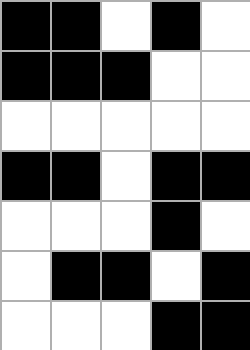[["black", "black", "white", "black", "white"], ["black", "black", "black", "white", "white"], ["white", "white", "white", "white", "white"], ["black", "black", "white", "black", "black"], ["white", "white", "white", "black", "white"], ["white", "black", "black", "white", "black"], ["white", "white", "white", "black", "black"]]